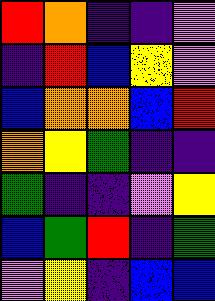[["red", "orange", "indigo", "indigo", "violet"], ["indigo", "red", "blue", "yellow", "violet"], ["blue", "orange", "orange", "blue", "red"], ["orange", "yellow", "green", "indigo", "indigo"], ["green", "indigo", "indigo", "violet", "yellow"], ["blue", "green", "red", "indigo", "green"], ["violet", "yellow", "indigo", "blue", "blue"]]